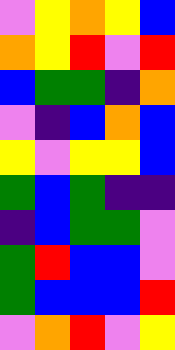[["violet", "yellow", "orange", "yellow", "blue"], ["orange", "yellow", "red", "violet", "red"], ["blue", "green", "green", "indigo", "orange"], ["violet", "indigo", "blue", "orange", "blue"], ["yellow", "violet", "yellow", "yellow", "blue"], ["green", "blue", "green", "indigo", "indigo"], ["indigo", "blue", "green", "green", "violet"], ["green", "red", "blue", "blue", "violet"], ["green", "blue", "blue", "blue", "red"], ["violet", "orange", "red", "violet", "yellow"]]